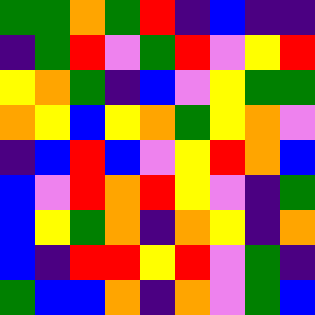[["green", "green", "orange", "green", "red", "indigo", "blue", "indigo", "indigo"], ["indigo", "green", "red", "violet", "green", "red", "violet", "yellow", "red"], ["yellow", "orange", "green", "indigo", "blue", "violet", "yellow", "green", "green"], ["orange", "yellow", "blue", "yellow", "orange", "green", "yellow", "orange", "violet"], ["indigo", "blue", "red", "blue", "violet", "yellow", "red", "orange", "blue"], ["blue", "violet", "red", "orange", "red", "yellow", "violet", "indigo", "green"], ["blue", "yellow", "green", "orange", "indigo", "orange", "yellow", "indigo", "orange"], ["blue", "indigo", "red", "red", "yellow", "red", "violet", "green", "indigo"], ["green", "blue", "blue", "orange", "indigo", "orange", "violet", "green", "blue"]]